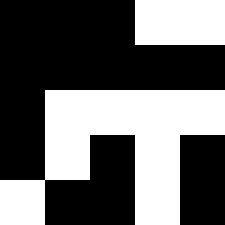[["black", "black", "black", "white", "white"], ["black", "black", "black", "black", "black"], ["black", "white", "white", "white", "white"], ["black", "white", "black", "white", "black"], ["white", "black", "black", "white", "black"]]